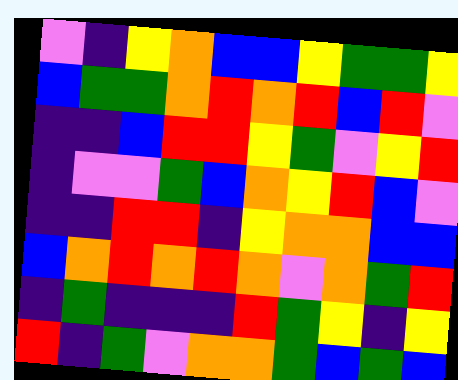[["violet", "indigo", "yellow", "orange", "blue", "blue", "yellow", "green", "green", "yellow"], ["blue", "green", "green", "orange", "red", "orange", "red", "blue", "red", "violet"], ["indigo", "indigo", "blue", "red", "red", "yellow", "green", "violet", "yellow", "red"], ["indigo", "violet", "violet", "green", "blue", "orange", "yellow", "red", "blue", "violet"], ["indigo", "indigo", "red", "red", "indigo", "yellow", "orange", "orange", "blue", "blue"], ["blue", "orange", "red", "orange", "red", "orange", "violet", "orange", "green", "red"], ["indigo", "green", "indigo", "indigo", "indigo", "red", "green", "yellow", "indigo", "yellow"], ["red", "indigo", "green", "violet", "orange", "orange", "green", "blue", "green", "blue"]]